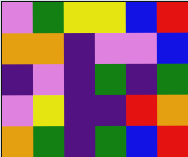[["violet", "green", "yellow", "yellow", "blue", "red"], ["orange", "orange", "indigo", "violet", "violet", "blue"], ["indigo", "violet", "indigo", "green", "indigo", "green"], ["violet", "yellow", "indigo", "indigo", "red", "orange"], ["orange", "green", "indigo", "green", "blue", "red"]]